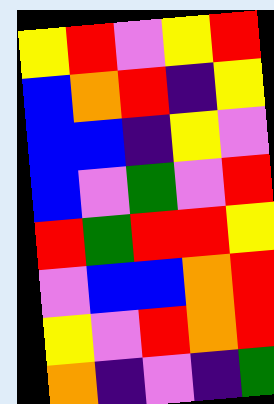[["yellow", "red", "violet", "yellow", "red"], ["blue", "orange", "red", "indigo", "yellow"], ["blue", "blue", "indigo", "yellow", "violet"], ["blue", "violet", "green", "violet", "red"], ["red", "green", "red", "red", "yellow"], ["violet", "blue", "blue", "orange", "red"], ["yellow", "violet", "red", "orange", "red"], ["orange", "indigo", "violet", "indigo", "green"]]